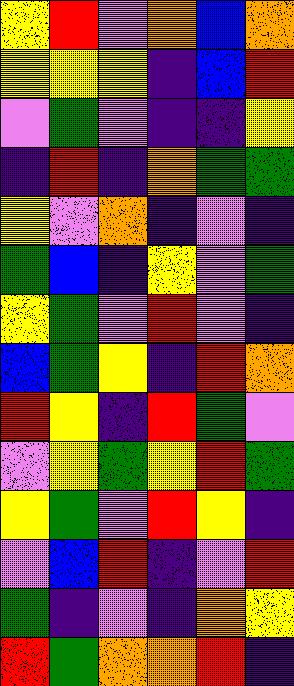[["yellow", "red", "violet", "orange", "blue", "orange"], ["yellow", "yellow", "yellow", "indigo", "blue", "red"], ["violet", "green", "violet", "indigo", "indigo", "yellow"], ["indigo", "red", "indigo", "orange", "green", "green"], ["yellow", "violet", "orange", "indigo", "violet", "indigo"], ["green", "blue", "indigo", "yellow", "violet", "green"], ["yellow", "green", "violet", "red", "violet", "indigo"], ["blue", "green", "yellow", "indigo", "red", "orange"], ["red", "yellow", "indigo", "red", "green", "violet"], ["violet", "yellow", "green", "yellow", "red", "green"], ["yellow", "green", "violet", "red", "yellow", "indigo"], ["violet", "blue", "red", "indigo", "violet", "red"], ["green", "indigo", "violet", "indigo", "orange", "yellow"], ["red", "green", "orange", "orange", "red", "indigo"]]